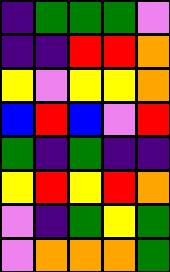[["indigo", "green", "green", "green", "violet"], ["indigo", "indigo", "red", "red", "orange"], ["yellow", "violet", "yellow", "yellow", "orange"], ["blue", "red", "blue", "violet", "red"], ["green", "indigo", "green", "indigo", "indigo"], ["yellow", "red", "yellow", "red", "orange"], ["violet", "indigo", "green", "yellow", "green"], ["violet", "orange", "orange", "orange", "green"]]